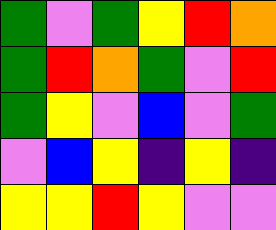[["green", "violet", "green", "yellow", "red", "orange"], ["green", "red", "orange", "green", "violet", "red"], ["green", "yellow", "violet", "blue", "violet", "green"], ["violet", "blue", "yellow", "indigo", "yellow", "indigo"], ["yellow", "yellow", "red", "yellow", "violet", "violet"]]